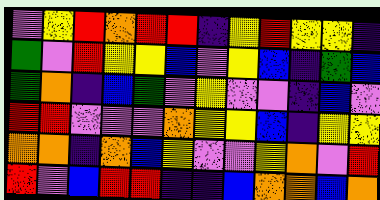[["violet", "yellow", "red", "orange", "red", "red", "indigo", "yellow", "red", "yellow", "yellow", "indigo"], ["green", "violet", "red", "yellow", "yellow", "blue", "violet", "yellow", "blue", "indigo", "green", "blue"], ["green", "orange", "indigo", "blue", "green", "violet", "yellow", "violet", "violet", "indigo", "blue", "violet"], ["red", "red", "violet", "violet", "violet", "orange", "yellow", "yellow", "blue", "indigo", "yellow", "yellow"], ["orange", "orange", "indigo", "orange", "blue", "yellow", "violet", "violet", "yellow", "orange", "violet", "red"], ["red", "violet", "blue", "red", "red", "indigo", "indigo", "blue", "orange", "orange", "blue", "orange"]]